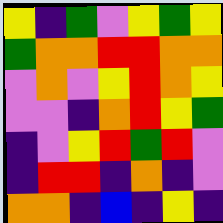[["yellow", "indigo", "green", "violet", "yellow", "green", "yellow"], ["green", "orange", "orange", "red", "red", "orange", "orange"], ["violet", "orange", "violet", "yellow", "red", "orange", "yellow"], ["violet", "violet", "indigo", "orange", "red", "yellow", "green"], ["indigo", "violet", "yellow", "red", "green", "red", "violet"], ["indigo", "red", "red", "indigo", "orange", "indigo", "violet"], ["orange", "orange", "indigo", "blue", "indigo", "yellow", "indigo"]]